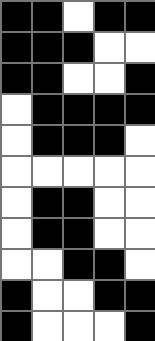[["black", "black", "white", "black", "black"], ["black", "black", "black", "white", "white"], ["black", "black", "white", "white", "black"], ["white", "black", "black", "black", "black"], ["white", "black", "black", "black", "white"], ["white", "white", "white", "white", "white"], ["white", "black", "black", "white", "white"], ["white", "black", "black", "white", "white"], ["white", "white", "black", "black", "white"], ["black", "white", "white", "black", "black"], ["black", "white", "white", "white", "black"]]